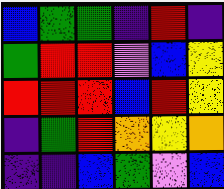[["blue", "green", "green", "indigo", "red", "indigo"], ["green", "red", "red", "violet", "blue", "yellow"], ["red", "red", "red", "blue", "red", "yellow"], ["indigo", "green", "red", "orange", "yellow", "orange"], ["indigo", "indigo", "blue", "green", "violet", "blue"]]